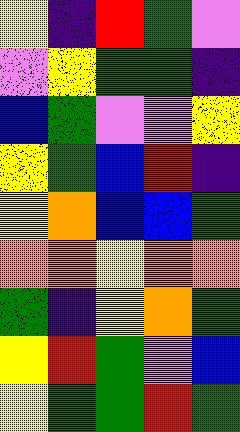[["yellow", "indigo", "red", "green", "violet"], ["violet", "yellow", "green", "green", "indigo"], ["blue", "green", "violet", "violet", "yellow"], ["yellow", "green", "blue", "red", "indigo"], ["yellow", "orange", "blue", "blue", "green"], ["orange", "orange", "yellow", "orange", "orange"], ["green", "indigo", "yellow", "orange", "green"], ["yellow", "red", "green", "violet", "blue"], ["yellow", "green", "green", "red", "green"]]